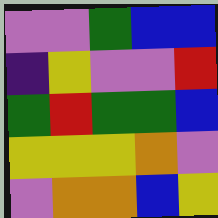[["violet", "violet", "green", "blue", "blue"], ["indigo", "yellow", "violet", "violet", "red"], ["green", "red", "green", "green", "blue"], ["yellow", "yellow", "yellow", "orange", "violet"], ["violet", "orange", "orange", "blue", "yellow"]]